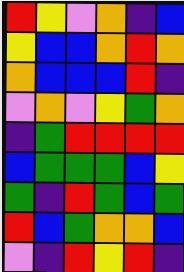[["red", "yellow", "violet", "orange", "indigo", "blue"], ["yellow", "blue", "blue", "orange", "red", "orange"], ["orange", "blue", "blue", "blue", "red", "indigo"], ["violet", "orange", "violet", "yellow", "green", "orange"], ["indigo", "green", "red", "red", "red", "red"], ["blue", "green", "green", "green", "blue", "yellow"], ["green", "indigo", "red", "green", "blue", "green"], ["red", "blue", "green", "orange", "orange", "blue"], ["violet", "indigo", "red", "yellow", "red", "indigo"]]